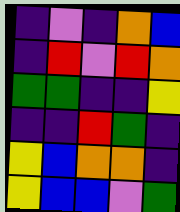[["indigo", "violet", "indigo", "orange", "blue"], ["indigo", "red", "violet", "red", "orange"], ["green", "green", "indigo", "indigo", "yellow"], ["indigo", "indigo", "red", "green", "indigo"], ["yellow", "blue", "orange", "orange", "indigo"], ["yellow", "blue", "blue", "violet", "green"]]